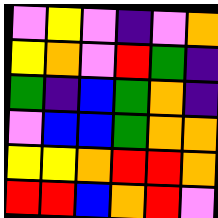[["violet", "yellow", "violet", "indigo", "violet", "orange"], ["yellow", "orange", "violet", "red", "green", "indigo"], ["green", "indigo", "blue", "green", "orange", "indigo"], ["violet", "blue", "blue", "green", "orange", "orange"], ["yellow", "yellow", "orange", "red", "red", "orange"], ["red", "red", "blue", "orange", "red", "violet"]]